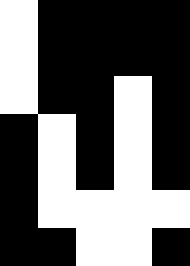[["white", "black", "black", "black", "black"], ["white", "black", "black", "black", "black"], ["white", "black", "black", "white", "black"], ["black", "white", "black", "white", "black"], ["black", "white", "black", "white", "black"], ["black", "white", "white", "white", "white"], ["black", "black", "white", "white", "black"]]